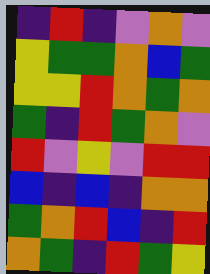[["indigo", "red", "indigo", "violet", "orange", "violet"], ["yellow", "green", "green", "orange", "blue", "green"], ["yellow", "yellow", "red", "orange", "green", "orange"], ["green", "indigo", "red", "green", "orange", "violet"], ["red", "violet", "yellow", "violet", "red", "red"], ["blue", "indigo", "blue", "indigo", "orange", "orange"], ["green", "orange", "red", "blue", "indigo", "red"], ["orange", "green", "indigo", "red", "green", "yellow"]]